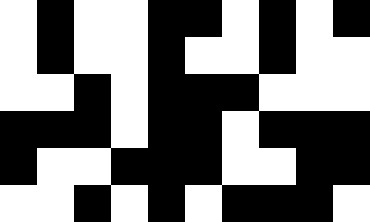[["white", "black", "white", "white", "black", "black", "white", "black", "white", "black"], ["white", "black", "white", "white", "black", "white", "white", "black", "white", "white"], ["white", "white", "black", "white", "black", "black", "black", "white", "white", "white"], ["black", "black", "black", "white", "black", "black", "white", "black", "black", "black"], ["black", "white", "white", "black", "black", "black", "white", "white", "black", "black"], ["white", "white", "black", "white", "black", "white", "black", "black", "black", "white"]]